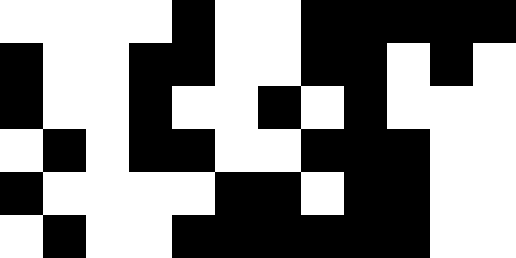[["white", "white", "white", "white", "black", "white", "white", "black", "black", "black", "black", "black"], ["black", "white", "white", "black", "black", "white", "white", "black", "black", "white", "black", "white"], ["black", "white", "white", "black", "white", "white", "black", "white", "black", "white", "white", "white"], ["white", "black", "white", "black", "black", "white", "white", "black", "black", "black", "white", "white"], ["black", "white", "white", "white", "white", "black", "black", "white", "black", "black", "white", "white"], ["white", "black", "white", "white", "black", "black", "black", "black", "black", "black", "white", "white"]]